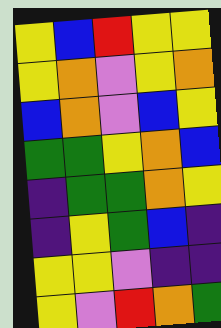[["yellow", "blue", "red", "yellow", "yellow"], ["yellow", "orange", "violet", "yellow", "orange"], ["blue", "orange", "violet", "blue", "yellow"], ["green", "green", "yellow", "orange", "blue"], ["indigo", "green", "green", "orange", "yellow"], ["indigo", "yellow", "green", "blue", "indigo"], ["yellow", "yellow", "violet", "indigo", "indigo"], ["yellow", "violet", "red", "orange", "green"]]